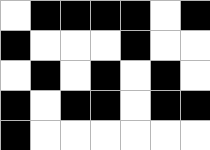[["white", "black", "black", "black", "black", "white", "black"], ["black", "white", "white", "white", "black", "white", "white"], ["white", "black", "white", "black", "white", "black", "white"], ["black", "white", "black", "black", "white", "black", "black"], ["black", "white", "white", "white", "white", "white", "white"]]